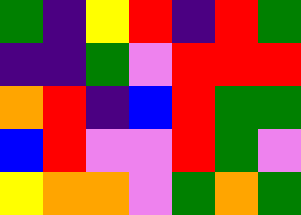[["green", "indigo", "yellow", "red", "indigo", "red", "green"], ["indigo", "indigo", "green", "violet", "red", "red", "red"], ["orange", "red", "indigo", "blue", "red", "green", "green"], ["blue", "red", "violet", "violet", "red", "green", "violet"], ["yellow", "orange", "orange", "violet", "green", "orange", "green"]]